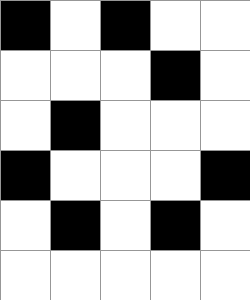[["black", "white", "black", "white", "white"], ["white", "white", "white", "black", "white"], ["white", "black", "white", "white", "white"], ["black", "white", "white", "white", "black"], ["white", "black", "white", "black", "white"], ["white", "white", "white", "white", "white"]]